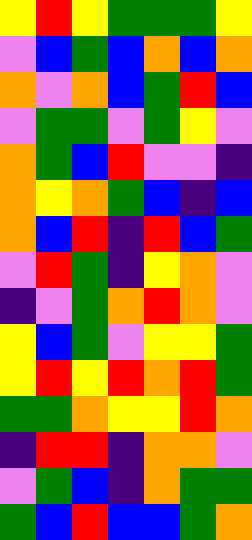[["yellow", "red", "yellow", "green", "green", "green", "yellow"], ["violet", "blue", "green", "blue", "orange", "blue", "orange"], ["orange", "violet", "orange", "blue", "green", "red", "blue"], ["violet", "green", "green", "violet", "green", "yellow", "violet"], ["orange", "green", "blue", "red", "violet", "violet", "indigo"], ["orange", "yellow", "orange", "green", "blue", "indigo", "blue"], ["orange", "blue", "red", "indigo", "red", "blue", "green"], ["violet", "red", "green", "indigo", "yellow", "orange", "violet"], ["indigo", "violet", "green", "orange", "red", "orange", "violet"], ["yellow", "blue", "green", "violet", "yellow", "yellow", "green"], ["yellow", "red", "yellow", "red", "orange", "red", "green"], ["green", "green", "orange", "yellow", "yellow", "red", "orange"], ["indigo", "red", "red", "indigo", "orange", "orange", "violet"], ["violet", "green", "blue", "indigo", "orange", "green", "green"], ["green", "blue", "red", "blue", "blue", "green", "orange"]]